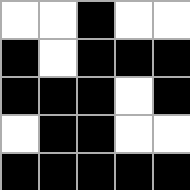[["white", "white", "black", "white", "white"], ["black", "white", "black", "black", "black"], ["black", "black", "black", "white", "black"], ["white", "black", "black", "white", "white"], ["black", "black", "black", "black", "black"]]